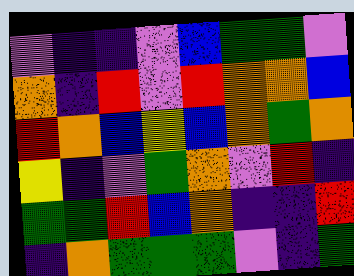[["violet", "indigo", "indigo", "violet", "blue", "green", "green", "violet"], ["orange", "indigo", "red", "violet", "red", "orange", "orange", "blue"], ["red", "orange", "blue", "yellow", "blue", "orange", "green", "orange"], ["yellow", "indigo", "violet", "green", "orange", "violet", "red", "indigo"], ["green", "green", "red", "blue", "orange", "indigo", "indigo", "red"], ["indigo", "orange", "green", "green", "green", "violet", "indigo", "green"]]